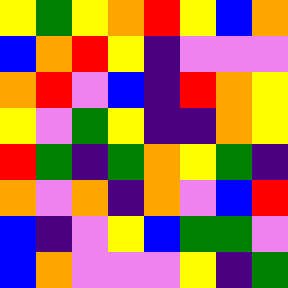[["yellow", "green", "yellow", "orange", "red", "yellow", "blue", "orange"], ["blue", "orange", "red", "yellow", "indigo", "violet", "violet", "violet"], ["orange", "red", "violet", "blue", "indigo", "red", "orange", "yellow"], ["yellow", "violet", "green", "yellow", "indigo", "indigo", "orange", "yellow"], ["red", "green", "indigo", "green", "orange", "yellow", "green", "indigo"], ["orange", "violet", "orange", "indigo", "orange", "violet", "blue", "red"], ["blue", "indigo", "violet", "yellow", "blue", "green", "green", "violet"], ["blue", "orange", "violet", "violet", "violet", "yellow", "indigo", "green"]]